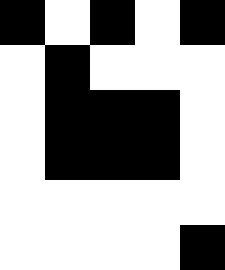[["black", "white", "black", "white", "black"], ["white", "black", "white", "white", "white"], ["white", "black", "black", "black", "white"], ["white", "black", "black", "black", "white"], ["white", "white", "white", "white", "white"], ["white", "white", "white", "white", "black"]]